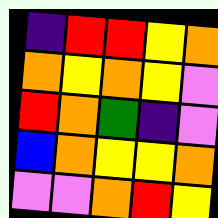[["indigo", "red", "red", "yellow", "orange"], ["orange", "yellow", "orange", "yellow", "violet"], ["red", "orange", "green", "indigo", "violet"], ["blue", "orange", "yellow", "yellow", "orange"], ["violet", "violet", "orange", "red", "yellow"]]